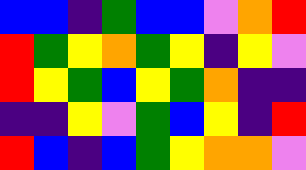[["blue", "blue", "indigo", "green", "blue", "blue", "violet", "orange", "red"], ["red", "green", "yellow", "orange", "green", "yellow", "indigo", "yellow", "violet"], ["red", "yellow", "green", "blue", "yellow", "green", "orange", "indigo", "indigo"], ["indigo", "indigo", "yellow", "violet", "green", "blue", "yellow", "indigo", "red"], ["red", "blue", "indigo", "blue", "green", "yellow", "orange", "orange", "violet"]]